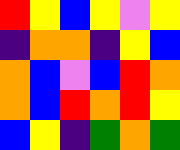[["red", "yellow", "blue", "yellow", "violet", "yellow"], ["indigo", "orange", "orange", "indigo", "yellow", "blue"], ["orange", "blue", "violet", "blue", "red", "orange"], ["orange", "blue", "red", "orange", "red", "yellow"], ["blue", "yellow", "indigo", "green", "orange", "green"]]